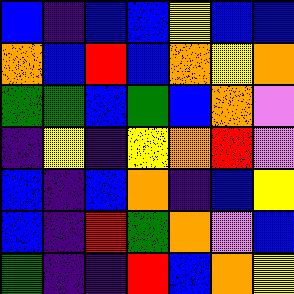[["blue", "indigo", "blue", "blue", "yellow", "blue", "blue"], ["orange", "blue", "red", "blue", "orange", "yellow", "orange"], ["green", "green", "blue", "green", "blue", "orange", "violet"], ["indigo", "yellow", "indigo", "yellow", "orange", "red", "violet"], ["blue", "indigo", "blue", "orange", "indigo", "blue", "yellow"], ["blue", "indigo", "red", "green", "orange", "violet", "blue"], ["green", "indigo", "indigo", "red", "blue", "orange", "yellow"]]